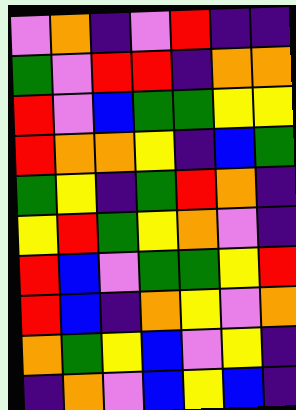[["violet", "orange", "indigo", "violet", "red", "indigo", "indigo"], ["green", "violet", "red", "red", "indigo", "orange", "orange"], ["red", "violet", "blue", "green", "green", "yellow", "yellow"], ["red", "orange", "orange", "yellow", "indigo", "blue", "green"], ["green", "yellow", "indigo", "green", "red", "orange", "indigo"], ["yellow", "red", "green", "yellow", "orange", "violet", "indigo"], ["red", "blue", "violet", "green", "green", "yellow", "red"], ["red", "blue", "indigo", "orange", "yellow", "violet", "orange"], ["orange", "green", "yellow", "blue", "violet", "yellow", "indigo"], ["indigo", "orange", "violet", "blue", "yellow", "blue", "indigo"]]